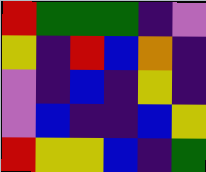[["red", "green", "green", "green", "indigo", "violet"], ["yellow", "indigo", "red", "blue", "orange", "indigo"], ["violet", "indigo", "blue", "indigo", "yellow", "indigo"], ["violet", "blue", "indigo", "indigo", "blue", "yellow"], ["red", "yellow", "yellow", "blue", "indigo", "green"]]